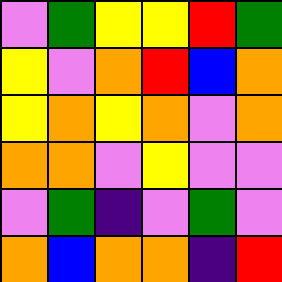[["violet", "green", "yellow", "yellow", "red", "green"], ["yellow", "violet", "orange", "red", "blue", "orange"], ["yellow", "orange", "yellow", "orange", "violet", "orange"], ["orange", "orange", "violet", "yellow", "violet", "violet"], ["violet", "green", "indigo", "violet", "green", "violet"], ["orange", "blue", "orange", "orange", "indigo", "red"]]